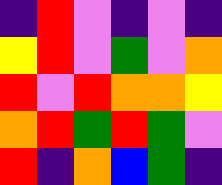[["indigo", "red", "violet", "indigo", "violet", "indigo"], ["yellow", "red", "violet", "green", "violet", "orange"], ["red", "violet", "red", "orange", "orange", "yellow"], ["orange", "red", "green", "red", "green", "violet"], ["red", "indigo", "orange", "blue", "green", "indigo"]]